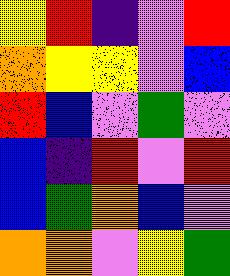[["yellow", "red", "indigo", "violet", "red"], ["orange", "yellow", "yellow", "violet", "blue"], ["red", "blue", "violet", "green", "violet"], ["blue", "indigo", "red", "violet", "red"], ["blue", "green", "orange", "blue", "violet"], ["orange", "orange", "violet", "yellow", "green"]]